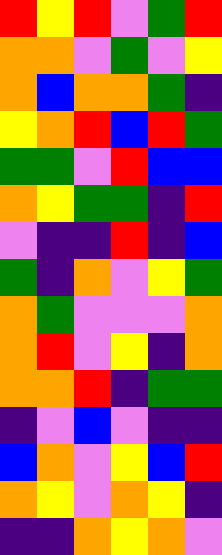[["red", "yellow", "red", "violet", "green", "red"], ["orange", "orange", "violet", "green", "violet", "yellow"], ["orange", "blue", "orange", "orange", "green", "indigo"], ["yellow", "orange", "red", "blue", "red", "green"], ["green", "green", "violet", "red", "blue", "blue"], ["orange", "yellow", "green", "green", "indigo", "red"], ["violet", "indigo", "indigo", "red", "indigo", "blue"], ["green", "indigo", "orange", "violet", "yellow", "green"], ["orange", "green", "violet", "violet", "violet", "orange"], ["orange", "red", "violet", "yellow", "indigo", "orange"], ["orange", "orange", "red", "indigo", "green", "green"], ["indigo", "violet", "blue", "violet", "indigo", "indigo"], ["blue", "orange", "violet", "yellow", "blue", "red"], ["orange", "yellow", "violet", "orange", "yellow", "indigo"], ["indigo", "indigo", "orange", "yellow", "orange", "violet"]]